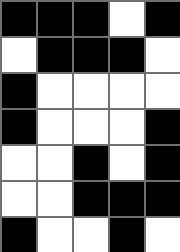[["black", "black", "black", "white", "black"], ["white", "black", "black", "black", "white"], ["black", "white", "white", "white", "white"], ["black", "white", "white", "white", "black"], ["white", "white", "black", "white", "black"], ["white", "white", "black", "black", "black"], ["black", "white", "white", "black", "white"]]